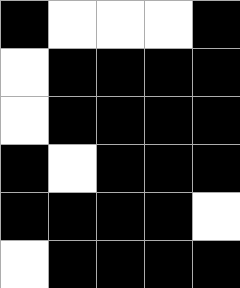[["black", "white", "white", "white", "black"], ["white", "black", "black", "black", "black"], ["white", "black", "black", "black", "black"], ["black", "white", "black", "black", "black"], ["black", "black", "black", "black", "white"], ["white", "black", "black", "black", "black"]]